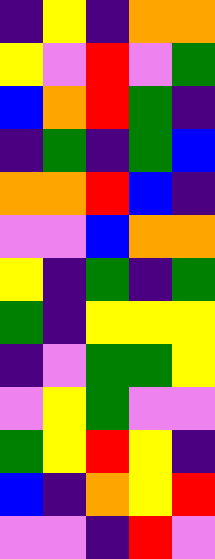[["indigo", "yellow", "indigo", "orange", "orange"], ["yellow", "violet", "red", "violet", "green"], ["blue", "orange", "red", "green", "indigo"], ["indigo", "green", "indigo", "green", "blue"], ["orange", "orange", "red", "blue", "indigo"], ["violet", "violet", "blue", "orange", "orange"], ["yellow", "indigo", "green", "indigo", "green"], ["green", "indigo", "yellow", "yellow", "yellow"], ["indigo", "violet", "green", "green", "yellow"], ["violet", "yellow", "green", "violet", "violet"], ["green", "yellow", "red", "yellow", "indigo"], ["blue", "indigo", "orange", "yellow", "red"], ["violet", "violet", "indigo", "red", "violet"]]